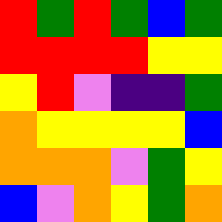[["red", "green", "red", "green", "blue", "green"], ["red", "red", "red", "red", "yellow", "yellow"], ["yellow", "red", "violet", "indigo", "indigo", "green"], ["orange", "yellow", "yellow", "yellow", "yellow", "blue"], ["orange", "orange", "orange", "violet", "green", "yellow"], ["blue", "violet", "orange", "yellow", "green", "orange"]]